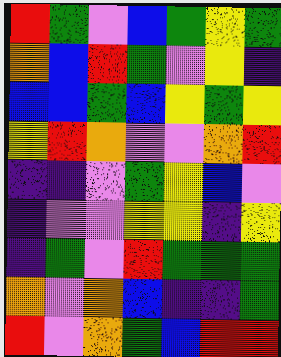[["red", "green", "violet", "blue", "green", "yellow", "green"], ["orange", "blue", "red", "green", "violet", "yellow", "indigo"], ["blue", "blue", "green", "blue", "yellow", "green", "yellow"], ["yellow", "red", "orange", "violet", "violet", "orange", "red"], ["indigo", "indigo", "violet", "green", "yellow", "blue", "violet"], ["indigo", "violet", "violet", "yellow", "yellow", "indigo", "yellow"], ["indigo", "green", "violet", "red", "green", "green", "green"], ["orange", "violet", "orange", "blue", "indigo", "indigo", "green"], ["red", "violet", "orange", "green", "blue", "red", "red"]]